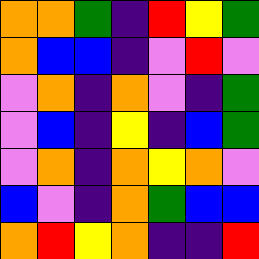[["orange", "orange", "green", "indigo", "red", "yellow", "green"], ["orange", "blue", "blue", "indigo", "violet", "red", "violet"], ["violet", "orange", "indigo", "orange", "violet", "indigo", "green"], ["violet", "blue", "indigo", "yellow", "indigo", "blue", "green"], ["violet", "orange", "indigo", "orange", "yellow", "orange", "violet"], ["blue", "violet", "indigo", "orange", "green", "blue", "blue"], ["orange", "red", "yellow", "orange", "indigo", "indigo", "red"]]